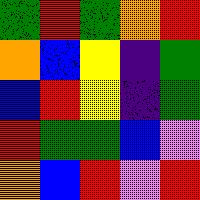[["green", "red", "green", "orange", "red"], ["orange", "blue", "yellow", "indigo", "green"], ["blue", "red", "yellow", "indigo", "green"], ["red", "green", "green", "blue", "violet"], ["orange", "blue", "red", "violet", "red"]]